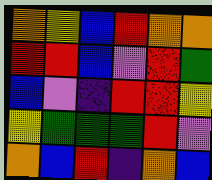[["orange", "yellow", "blue", "red", "orange", "orange"], ["red", "red", "blue", "violet", "red", "green"], ["blue", "violet", "indigo", "red", "red", "yellow"], ["yellow", "green", "green", "green", "red", "violet"], ["orange", "blue", "red", "indigo", "orange", "blue"]]